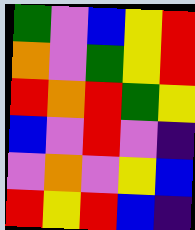[["green", "violet", "blue", "yellow", "red"], ["orange", "violet", "green", "yellow", "red"], ["red", "orange", "red", "green", "yellow"], ["blue", "violet", "red", "violet", "indigo"], ["violet", "orange", "violet", "yellow", "blue"], ["red", "yellow", "red", "blue", "indigo"]]